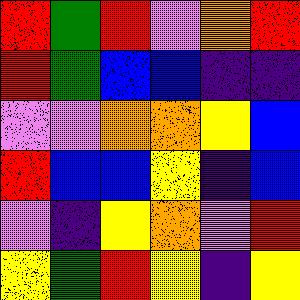[["red", "green", "red", "violet", "orange", "red"], ["red", "green", "blue", "blue", "indigo", "indigo"], ["violet", "violet", "orange", "orange", "yellow", "blue"], ["red", "blue", "blue", "yellow", "indigo", "blue"], ["violet", "indigo", "yellow", "orange", "violet", "red"], ["yellow", "green", "red", "yellow", "indigo", "yellow"]]